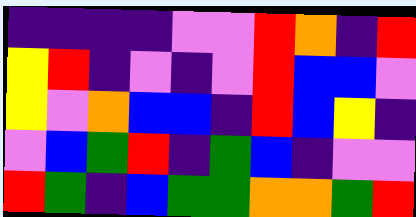[["indigo", "indigo", "indigo", "indigo", "violet", "violet", "red", "orange", "indigo", "red"], ["yellow", "red", "indigo", "violet", "indigo", "violet", "red", "blue", "blue", "violet"], ["yellow", "violet", "orange", "blue", "blue", "indigo", "red", "blue", "yellow", "indigo"], ["violet", "blue", "green", "red", "indigo", "green", "blue", "indigo", "violet", "violet"], ["red", "green", "indigo", "blue", "green", "green", "orange", "orange", "green", "red"]]